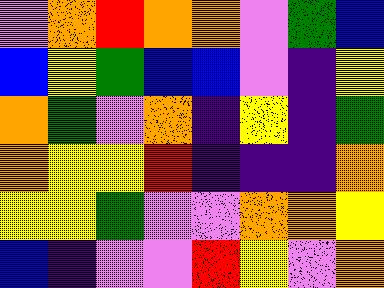[["violet", "orange", "red", "orange", "orange", "violet", "green", "blue"], ["blue", "yellow", "green", "blue", "blue", "violet", "indigo", "yellow"], ["orange", "green", "violet", "orange", "indigo", "yellow", "indigo", "green"], ["orange", "yellow", "yellow", "red", "indigo", "indigo", "indigo", "orange"], ["yellow", "yellow", "green", "violet", "violet", "orange", "orange", "yellow"], ["blue", "indigo", "violet", "violet", "red", "yellow", "violet", "orange"]]